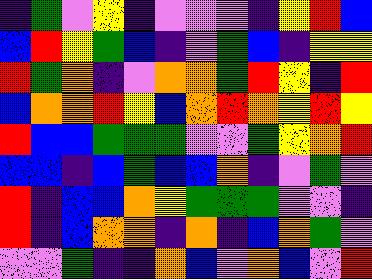[["indigo", "green", "violet", "yellow", "indigo", "violet", "violet", "violet", "indigo", "yellow", "red", "blue"], ["blue", "red", "yellow", "green", "blue", "indigo", "violet", "green", "blue", "indigo", "yellow", "yellow"], ["red", "green", "orange", "indigo", "violet", "orange", "orange", "green", "red", "yellow", "indigo", "red"], ["blue", "orange", "orange", "red", "yellow", "blue", "orange", "red", "orange", "yellow", "red", "yellow"], ["red", "blue", "blue", "green", "green", "green", "violet", "violet", "green", "yellow", "orange", "red"], ["blue", "blue", "indigo", "blue", "green", "blue", "blue", "orange", "indigo", "violet", "green", "violet"], ["red", "indigo", "blue", "blue", "orange", "yellow", "green", "green", "green", "violet", "violet", "indigo"], ["red", "indigo", "blue", "orange", "orange", "indigo", "orange", "indigo", "blue", "orange", "green", "violet"], ["violet", "violet", "green", "indigo", "indigo", "orange", "blue", "violet", "orange", "blue", "violet", "red"]]